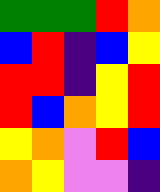[["green", "green", "green", "red", "orange"], ["blue", "red", "indigo", "blue", "yellow"], ["red", "red", "indigo", "yellow", "red"], ["red", "blue", "orange", "yellow", "red"], ["yellow", "orange", "violet", "red", "blue"], ["orange", "yellow", "violet", "violet", "indigo"]]